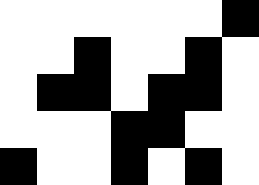[["white", "white", "white", "white", "white", "white", "black"], ["white", "white", "black", "white", "white", "black", "white"], ["white", "black", "black", "white", "black", "black", "white"], ["white", "white", "white", "black", "black", "white", "white"], ["black", "white", "white", "black", "white", "black", "white"]]